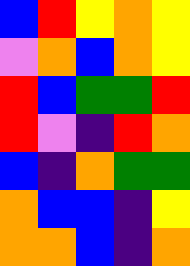[["blue", "red", "yellow", "orange", "yellow"], ["violet", "orange", "blue", "orange", "yellow"], ["red", "blue", "green", "green", "red"], ["red", "violet", "indigo", "red", "orange"], ["blue", "indigo", "orange", "green", "green"], ["orange", "blue", "blue", "indigo", "yellow"], ["orange", "orange", "blue", "indigo", "orange"]]